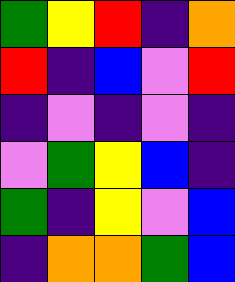[["green", "yellow", "red", "indigo", "orange"], ["red", "indigo", "blue", "violet", "red"], ["indigo", "violet", "indigo", "violet", "indigo"], ["violet", "green", "yellow", "blue", "indigo"], ["green", "indigo", "yellow", "violet", "blue"], ["indigo", "orange", "orange", "green", "blue"]]